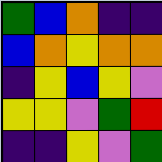[["green", "blue", "orange", "indigo", "indigo"], ["blue", "orange", "yellow", "orange", "orange"], ["indigo", "yellow", "blue", "yellow", "violet"], ["yellow", "yellow", "violet", "green", "red"], ["indigo", "indigo", "yellow", "violet", "green"]]